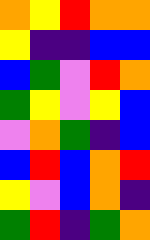[["orange", "yellow", "red", "orange", "orange"], ["yellow", "indigo", "indigo", "blue", "blue"], ["blue", "green", "violet", "red", "orange"], ["green", "yellow", "violet", "yellow", "blue"], ["violet", "orange", "green", "indigo", "blue"], ["blue", "red", "blue", "orange", "red"], ["yellow", "violet", "blue", "orange", "indigo"], ["green", "red", "indigo", "green", "orange"]]